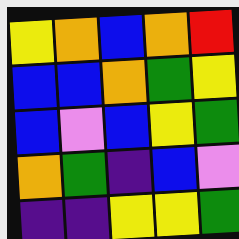[["yellow", "orange", "blue", "orange", "red"], ["blue", "blue", "orange", "green", "yellow"], ["blue", "violet", "blue", "yellow", "green"], ["orange", "green", "indigo", "blue", "violet"], ["indigo", "indigo", "yellow", "yellow", "green"]]